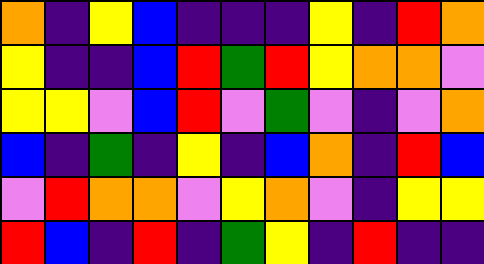[["orange", "indigo", "yellow", "blue", "indigo", "indigo", "indigo", "yellow", "indigo", "red", "orange"], ["yellow", "indigo", "indigo", "blue", "red", "green", "red", "yellow", "orange", "orange", "violet"], ["yellow", "yellow", "violet", "blue", "red", "violet", "green", "violet", "indigo", "violet", "orange"], ["blue", "indigo", "green", "indigo", "yellow", "indigo", "blue", "orange", "indigo", "red", "blue"], ["violet", "red", "orange", "orange", "violet", "yellow", "orange", "violet", "indigo", "yellow", "yellow"], ["red", "blue", "indigo", "red", "indigo", "green", "yellow", "indigo", "red", "indigo", "indigo"]]